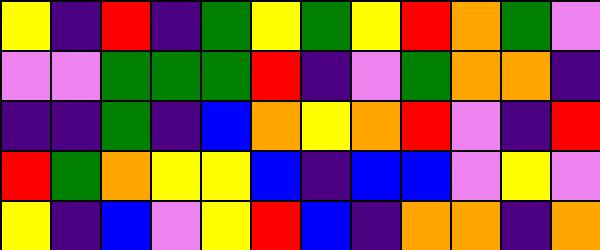[["yellow", "indigo", "red", "indigo", "green", "yellow", "green", "yellow", "red", "orange", "green", "violet"], ["violet", "violet", "green", "green", "green", "red", "indigo", "violet", "green", "orange", "orange", "indigo"], ["indigo", "indigo", "green", "indigo", "blue", "orange", "yellow", "orange", "red", "violet", "indigo", "red"], ["red", "green", "orange", "yellow", "yellow", "blue", "indigo", "blue", "blue", "violet", "yellow", "violet"], ["yellow", "indigo", "blue", "violet", "yellow", "red", "blue", "indigo", "orange", "orange", "indigo", "orange"]]